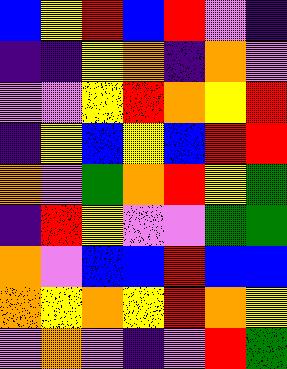[["blue", "yellow", "red", "blue", "red", "violet", "indigo"], ["indigo", "indigo", "yellow", "orange", "indigo", "orange", "violet"], ["violet", "violet", "yellow", "red", "orange", "yellow", "red"], ["indigo", "yellow", "blue", "yellow", "blue", "red", "red"], ["orange", "violet", "green", "orange", "red", "yellow", "green"], ["indigo", "red", "yellow", "violet", "violet", "green", "green"], ["orange", "violet", "blue", "blue", "red", "blue", "blue"], ["orange", "yellow", "orange", "yellow", "red", "orange", "yellow"], ["violet", "orange", "violet", "indigo", "violet", "red", "green"]]